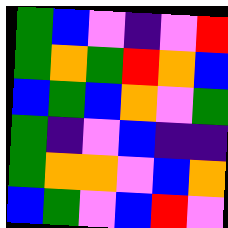[["green", "blue", "violet", "indigo", "violet", "red"], ["green", "orange", "green", "red", "orange", "blue"], ["blue", "green", "blue", "orange", "violet", "green"], ["green", "indigo", "violet", "blue", "indigo", "indigo"], ["green", "orange", "orange", "violet", "blue", "orange"], ["blue", "green", "violet", "blue", "red", "violet"]]